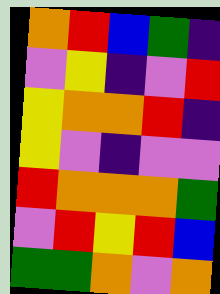[["orange", "red", "blue", "green", "indigo"], ["violet", "yellow", "indigo", "violet", "red"], ["yellow", "orange", "orange", "red", "indigo"], ["yellow", "violet", "indigo", "violet", "violet"], ["red", "orange", "orange", "orange", "green"], ["violet", "red", "yellow", "red", "blue"], ["green", "green", "orange", "violet", "orange"]]